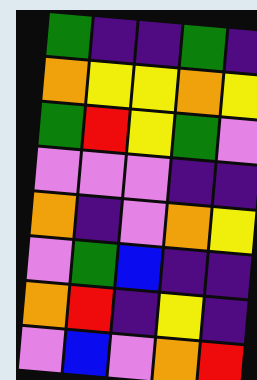[["green", "indigo", "indigo", "green", "indigo"], ["orange", "yellow", "yellow", "orange", "yellow"], ["green", "red", "yellow", "green", "violet"], ["violet", "violet", "violet", "indigo", "indigo"], ["orange", "indigo", "violet", "orange", "yellow"], ["violet", "green", "blue", "indigo", "indigo"], ["orange", "red", "indigo", "yellow", "indigo"], ["violet", "blue", "violet", "orange", "red"]]